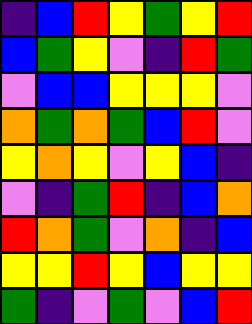[["indigo", "blue", "red", "yellow", "green", "yellow", "red"], ["blue", "green", "yellow", "violet", "indigo", "red", "green"], ["violet", "blue", "blue", "yellow", "yellow", "yellow", "violet"], ["orange", "green", "orange", "green", "blue", "red", "violet"], ["yellow", "orange", "yellow", "violet", "yellow", "blue", "indigo"], ["violet", "indigo", "green", "red", "indigo", "blue", "orange"], ["red", "orange", "green", "violet", "orange", "indigo", "blue"], ["yellow", "yellow", "red", "yellow", "blue", "yellow", "yellow"], ["green", "indigo", "violet", "green", "violet", "blue", "red"]]